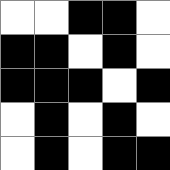[["white", "white", "black", "black", "white"], ["black", "black", "white", "black", "white"], ["black", "black", "black", "white", "black"], ["white", "black", "white", "black", "white"], ["white", "black", "white", "black", "black"]]